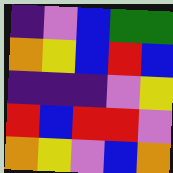[["indigo", "violet", "blue", "green", "green"], ["orange", "yellow", "blue", "red", "blue"], ["indigo", "indigo", "indigo", "violet", "yellow"], ["red", "blue", "red", "red", "violet"], ["orange", "yellow", "violet", "blue", "orange"]]